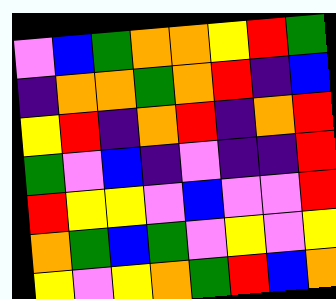[["violet", "blue", "green", "orange", "orange", "yellow", "red", "green"], ["indigo", "orange", "orange", "green", "orange", "red", "indigo", "blue"], ["yellow", "red", "indigo", "orange", "red", "indigo", "orange", "red"], ["green", "violet", "blue", "indigo", "violet", "indigo", "indigo", "red"], ["red", "yellow", "yellow", "violet", "blue", "violet", "violet", "red"], ["orange", "green", "blue", "green", "violet", "yellow", "violet", "yellow"], ["yellow", "violet", "yellow", "orange", "green", "red", "blue", "orange"]]